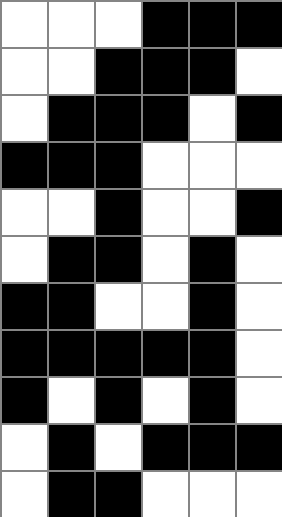[["white", "white", "white", "black", "black", "black"], ["white", "white", "black", "black", "black", "white"], ["white", "black", "black", "black", "white", "black"], ["black", "black", "black", "white", "white", "white"], ["white", "white", "black", "white", "white", "black"], ["white", "black", "black", "white", "black", "white"], ["black", "black", "white", "white", "black", "white"], ["black", "black", "black", "black", "black", "white"], ["black", "white", "black", "white", "black", "white"], ["white", "black", "white", "black", "black", "black"], ["white", "black", "black", "white", "white", "white"]]